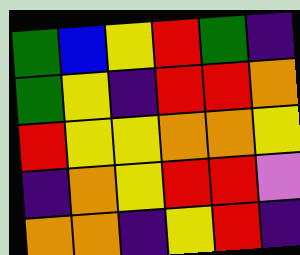[["green", "blue", "yellow", "red", "green", "indigo"], ["green", "yellow", "indigo", "red", "red", "orange"], ["red", "yellow", "yellow", "orange", "orange", "yellow"], ["indigo", "orange", "yellow", "red", "red", "violet"], ["orange", "orange", "indigo", "yellow", "red", "indigo"]]